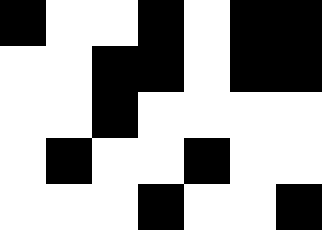[["black", "white", "white", "black", "white", "black", "black"], ["white", "white", "black", "black", "white", "black", "black"], ["white", "white", "black", "white", "white", "white", "white"], ["white", "black", "white", "white", "black", "white", "white"], ["white", "white", "white", "black", "white", "white", "black"]]